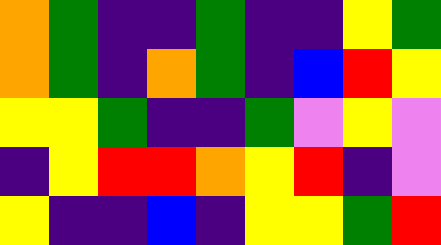[["orange", "green", "indigo", "indigo", "green", "indigo", "indigo", "yellow", "green"], ["orange", "green", "indigo", "orange", "green", "indigo", "blue", "red", "yellow"], ["yellow", "yellow", "green", "indigo", "indigo", "green", "violet", "yellow", "violet"], ["indigo", "yellow", "red", "red", "orange", "yellow", "red", "indigo", "violet"], ["yellow", "indigo", "indigo", "blue", "indigo", "yellow", "yellow", "green", "red"]]